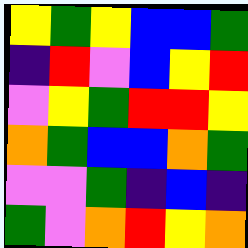[["yellow", "green", "yellow", "blue", "blue", "green"], ["indigo", "red", "violet", "blue", "yellow", "red"], ["violet", "yellow", "green", "red", "red", "yellow"], ["orange", "green", "blue", "blue", "orange", "green"], ["violet", "violet", "green", "indigo", "blue", "indigo"], ["green", "violet", "orange", "red", "yellow", "orange"]]